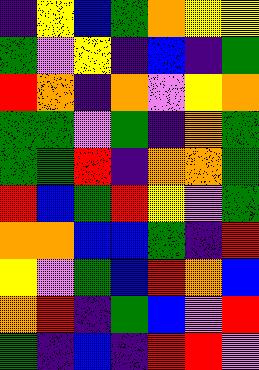[["indigo", "yellow", "blue", "green", "orange", "yellow", "yellow"], ["green", "violet", "yellow", "indigo", "blue", "indigo", "green"], ["red", "orange", "indigo", "orange", "violet", "yellow", "orange"], ["green", "green", "violet", "green", "indigo", "orange", "green"], ["green", "green", "red", "indigo", "orange", "orange", "green"], ["red", "blue", "green", "red", "yellow", "violet", "green"], ["orange", "orange", "blue", "blue", "green", "indigo", "red"], ["yellow", "violet", "green", "blue", "red", "orange", "blue"], ["orange", "red", "indigo", "green", "blue", "violet", "red"], ["green", "indigo", "blue", "indigo", "red", "red", "violet"]]